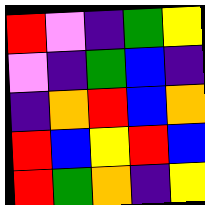[["red", "violet", "indigo", "green", "yellow"], ["violet", "indigo", "green", "blue", "indigo"], ["indigo", "orange", "red", "blue", "orange"], ["red", "blue", "yellow", "red", "blue"], ["red", "green", "orange", "indigo", "yellow"]]